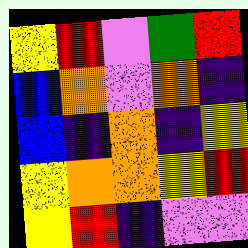[["yellow", "red", "violet", "green", "red"], ["blue", "orange", "violet", "orange", "indigo"], ["blue", "indigo", "orange", "indigo", "yellow"], ["yellow", "orange", "orange", "yellow", "red"], ["yellow", "red", "indigo", "violet", "violet"]]